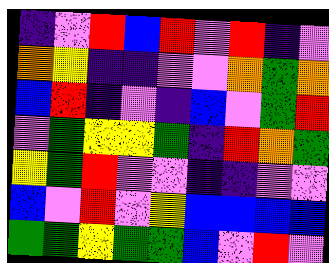[["indigo", "violet", "red", "blue", "red", "violet", "red", "indigo", "violet"], ["orange", "yellow", "indigo", "indigo", "violet", "violet", "orange", "green", "orange"], ["blue", "red", "indigo", "violet", "indigo", "blue", "violet", "green", "red"], ["violet", "green", "yellow", "yellow", "green", "indigo", "red", "orange", "green"], ["yellow", "green", "red", "violet", "violet", "indigo", "indigo", "violet", "violet"], ["blue", "violet", "red", "violet", "yellow", "blue", "blue", "blue", "blue"], ["green", "green", "yellow", "green", "green", "blue", "violet", "red", "violet"]]